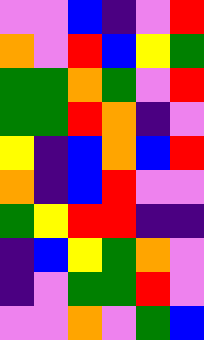[["violet", "violet", "blue", "indigo", "violet", "red"], ["orange", "violet", "red", "blue", "yellow", "green"], ["green", "green", "orange", "green", "violet", "red"], ["green", "green", "red", "orange", "indigo", "violet"], ["yellow", "indigo", "blue", "orange", "blue", "red"], ["orange", "indigo", "blue", "red", "violet", "violet"], ["green", "yellow", "red", "red", "indigo", "indigo"], ["indigo", "blue", "yellow", "green", "orange", "violet"], ["indigo", "violet", "green", "green", "red", "violet"], ["violet", "violet", "orange", "violet", "green", "blue"]]